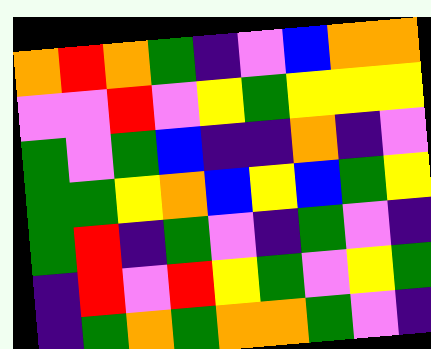[["orange", "red", "orange", "green", "indigo", "violet", "blue", "orange", "orange"], ["violet", "violet", "red", "violet", "yellow", "green", "yellow", "yellow", "yellow"], ["green", "violet", "green", "blue", "indigo", "indigo", "orange", "indigo", "violet"], ["green", "green", "yellow", "orange", "blue", "yellow", "blue", "green", "yellow"], ["green", "red", "indigo", "green", "violet", "indigo", "green", "violet", "indigo"], ["indigo", "red", "violet", "red", "yellow", "green", "violet", "yellow", "green"], ["indigo", "green", "orange", "green", "orange", "orange", "green", "violet", "indigo"]]